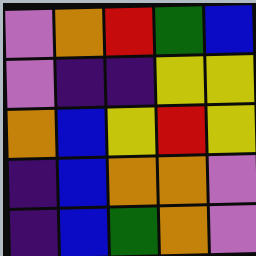[["violet", "orange", "red", "green", "blue"], ["violet", "indigo", "indigo", "yellow", "yellow"], ["orange", "blue", "yellow", "red", "yellow"], ["indigo", "blue", "orange", "orange", "violet"], ["indigo", "blue", "green", "orange", "violet"]]